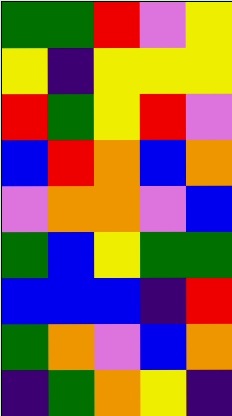[["green", "green", "red", "violet", "yellow"], ["yellow", "indigo", "yellow", "yellow", "yellow"], ["red", "green", "yellow", "red", "violet"], ["blue", "red", "orange", "blue", "orange"], ["violet", "orange", "orange", "violet", "blue"], ["green", "blue", "yellow", "green", "green"], ["blue", "blue", "blue", "indigo", "red"], ["green", "orange", "violet", "blue", "orange"], ["indigo", "green", "orange", "yellow", "indigo"]]